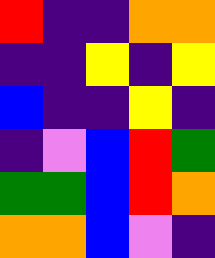[["red", "indigo", "indigo", "orange", "orange"], ["indigo", "indigo", "yellow", "indigo", "yellow"], ["blue", "indigo", "indigo", "yellow", "indigo"], ["indigo", "violet", "blue", "red", "green"], ["green", "green", "blue", "red", "orange"], ["orange", "orange", "blue", "violet", "indigo"]]